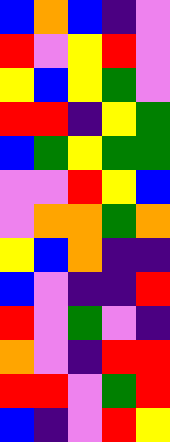[["blue", "orange", "blue", "indigo", "violet"], ["red", "violet", "yellow", "red", "violet"], ["yellow", "blue", "yellow", "green", "violet"], ["red", "red", "indigo", "yellow", "green"], ["blue", "green", "yellow", "green", "green"], ["violet", "violet", "red", "yellow", "blue"], ["violet", "orange", "orange", "green", "orange"], ["yellow", "blue", "orange", "indigo", "indigo"], ["blue", "violet", "indigo", "indigo", "red"], ["red", "violet", "green", "violet", "indigo"], ["orange", "violet", "indigo", "red", "red"], ["red", "red", "violet", "green", "red"], ["blue", "indigo", "violet", "red", "yellow"]]